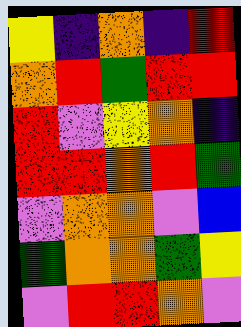[["yellow", "indigo", "orange", "indigo", "red"], ["orange", "red", "green", "red", "red"], ["red", "violet", "yellow", "orange", "indigo"], ["red", "red", "orange", "red", "green"], ["violet", "orange", "orange", "violet", "blue"], ["green", "orange", "orange", "green", "yellow"], ["violet", "red", "red", "orange", "violet"]]